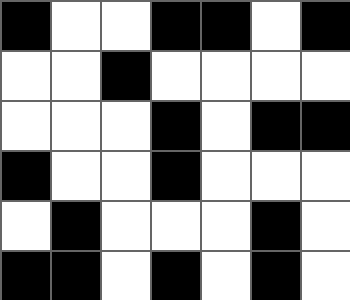[["black", "white", "white", "black", "black", "white", "black"], ["white", "white", "black", "white", "white", "white", "white"], ["white", "white", "white", "black", "white", "black", "black"], ["black", "white", "white", "black", "white", "white", "white"], ["white", "black", "white", "white", "white", "black", "white"], ["black", "black", "white", "black", "white", "black", "white"]]